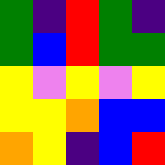[["green", "indigo", "red", "green", "indigo"], ["green", "blue", "red", "green", "green"], ["yellow", "violet", "yellow", "violet", "yellow"], ["yellow", "yellow", "orange", "blue", "blue"], ["orange", "yellow", "indigo", "blue", "red"]]